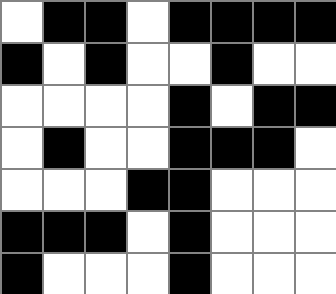[["white", "black", "black", "white", "black", "black", "black", "black"], ["black", "white", "black", "white", "white", "black", "white", "white"], ["white", "white", "white", "white", "black", "white", "black", "black"], ["white", "black", "white", "white", "black", "black", "black", "white"], ["white", "white", "white", "black", "black", "white", "white", "white"], ["black", "black", "black", "white", "black", "white", "white", "white"], ["black", "white", "white", "white", "black", "white", "white", "white"]]